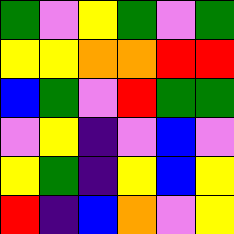[["green", "violet", "yellow", "green", "violet", "green"], ["yellow", "yellow", "orange", "orange", "red", "red"], ["blue", "green", "violet", "red", "green", "green"], ["violet", "yellow", "indigo", "violet", "blue", "violet"], ["yellow", "green", "indigo", "yellow", "blue", "yellow"], ["red", "indigo", "blue", "orange", "violet", "yellow"]]